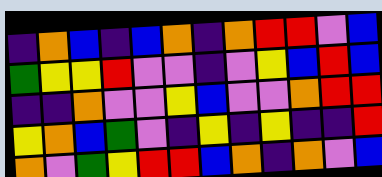[["indigo", "orange", "blue", "indigo", "blue", "orange", "indigo", "orange", "red", "red", "violet", "blue"], ["green", "yellow", "yellow", "red", "violet", "violet", "indigo", "violet", "yellow", "blue", "red", "blue"], ["indigo", "indigo", "orange", "violet", "violet", "yellow", "blue", "violet", "violet", "orange", "red", "red"], ["yellow", "orange", "blue", "green", "violet", "indigo", "yellow", "indigo", "yellow", "indigo", "indigo", "red"], ["orange", "violet", "green", "yellow", "red", "red", "blue", "orange", "indigo", "orange", "violet", "blue"]]